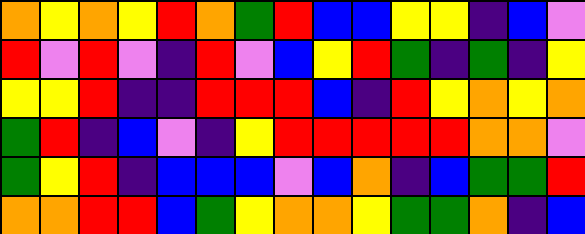[["orange", "yellow", "orange", "yellow", "red", "orange", "green", "red", "blue", "blue", "yellow", "yellow", "indigo", "blue", "violet"], ["red", "violet", "red", "violet", "indigo", "red", "violet", "blue", "yellow", "red", "green", "indigo", "green", "indigo", "yellow"], ["yellow", "yellow", "red", "indigo", "indigo", "red", "red", "red", "blue", "indigo", "red", "yellow", "orange", "yellow", "orange"], ["green", "red", "indigo", "blue", "violet", "indigo", "yellow", "red", "red", "red", "red", "red", "orange", "orange", "violet"], ["green", "yellow", "red", "indigo", "blue", "blue", "blue", "violet", "blue", "orange", "indigo", "blue", "green", "green", "red"], ["orange", "orange", "red", "red", "blue", "green", "yellow", "orange", "orange", "yellow", "green", "green", "orange", "indigo", "blue"]]